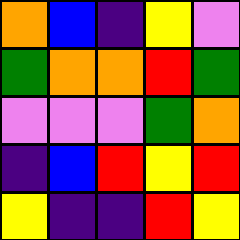[["orange", "blue", "indigo", "yellow", "violet"], ["green", "orange", "orange", "red", "green"], ["violet", "violet", "violet", "green", "orange"], ["indigo", "blue", "red", "yellow", "red"], ["yellow", "indigo", "indigo", "red", "yellow"]]